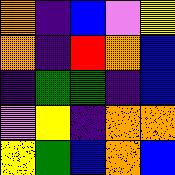[["orange", "indigo", "blue", "violet", "yellow"], ["orange", "indigo", "red", "orange", "blue"], ["indigo", "green", "green", "indigo", "blue"], ["violet", "yellow", "indigo", "orange", "orange"], ["yellow", "green", "blue", "orange", "blue"]]